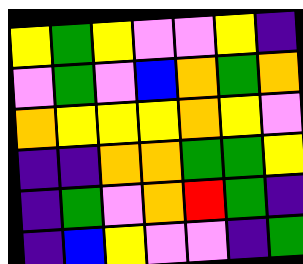[["yellow", "green", "yellow", "violet", "violet", "yellow", "indigo"], ["violet", "green", "violet", "blue", "orange", "green", "orange"], ["orange", "yellow", "yellow", "yellow", "orange", "yellow", "violet"], ["indigo", "indigo", "orange", "orange", "green", "green", "yellow"], ["indigo", "green", "violet", "orange", "red", "green", "indigo"], ["indigo", "blue", "yellow", "violet", "violet", "indigo", "green"]]